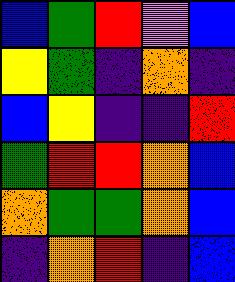[["blue", "green", "red", "violet", "blue"], ["yellow", "green", "indigo", "orange", "indigo"], ["blue", "yellow", "indigo", "indigo", "red"], ["green", "red", "red", "orange", "blue"], ["orange", "green", "green", "orange", "blue"], ["indigo", "orange", "red", "indigo", "blue"]]